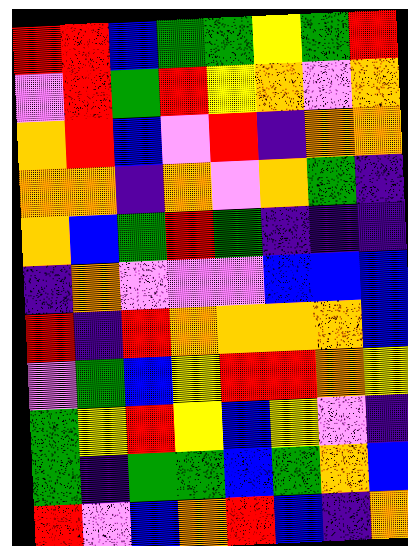[["red", "red", "blue", "green", "green", "yellow", "green", "red"], ["violet", "red", "green", "red", "yellow", "orange", "violet", "orange"], ["orange", "red", "blue", "violet", "red", "indigo", "orange", "orange"], ["orange", "orange", "indigo", "orange", "violet", "orange", "green", "indigo"], ["orange", "blue", "green", "red", "green", "indigo", "indigo", "indigo"], ["indigo", "orange", "violet", "violet", "violet", "blue", "blue", "blue"], ["red", "indigo", "red", "orange", "orange", "orange", "orange", "blue"], ["violet", "green", "blue", "yellow", "red", "red", "orange", "yellow"], ["green", "yellow", "red", "yellow", "blue", "yellow", "violet", "indigo"], ["green", "indigo", "green", "green", "blue", "green", "orange", "blue"], ["red", "violet", "blue", "orange", "red", "blue", "indigo", "orange"]]